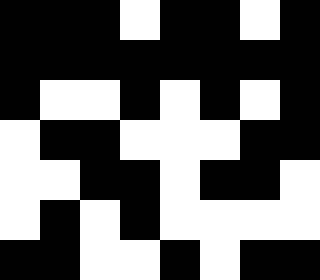[["black", "black", "black", "white", "black", "black", "white", "black"], ["black", "black", "black", "black", "black", "black", "black", "black"], ["black", "white", "white", "black", "white", "black", "white", "black"], ["white", "black", "black", "white", "white", "white", "black", "black"], ["white", "white", "black", "black", "white", "black", "black", "white"], ["white", "black", "white", "black", "white", "white", "white", "white"], ["black", "black", "white", "white", "black", "white", "black", "black"]]